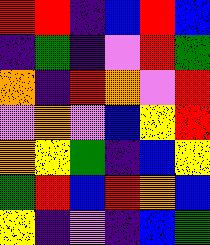[["red", "red", "indigo", "blue", "red", "blue"], ["indigo", "green", "indigo", "violet", "red", "green"], ["orange", "indigo", "red", "orange", "violet", "red"], ["violet", "orange", "violet", "blue", "yellow", "red"], ["orange", "yellow", "green", "indigo", "blue", "yellow"], ["green", "red", "blue", "red", "orange", "blue"], ["yellow", "indigo", "violet", "indigo", "blue", "green"]]